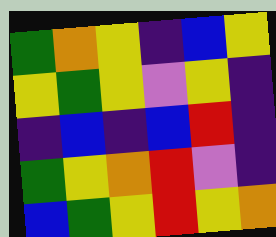[["green", "orange", "yellow", "indigo", "blue", "yellow"], ["yellow", "green", "yellow", "violet", "yellow", "indigo"], ["indigo", "blue", "indigo", "blue", "red", "indigo"], ["green", "yellow", "orange", "red", "violet", "indigo"], ["blue", "green", "yellow", "red", "yellow", "orange"]]